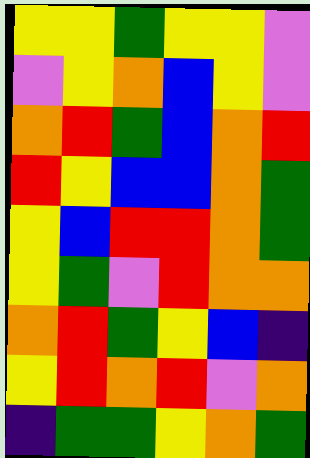[["yellow", "yellow", "green", "yellow", "yellow", "violet"], ["violet", "yellow", "orange", "blue", "yellow", "violet"], ["orange", "red", "green", "blue", "orange", "red"], ["red", "yellow", "blue", "blue", "orange", "green"], ["yellow", "blue", "red", "red", "orange", "green"], ["yellow", "green", "violet", "red", "orange", "orange"], ["orange", "red", "green", "yellow", "blue", "indigo"], ["yellow", "red", "orange", "red", "violet", "orange"], ["indigo", "green", "green", "yellow", "orange", "green"]]